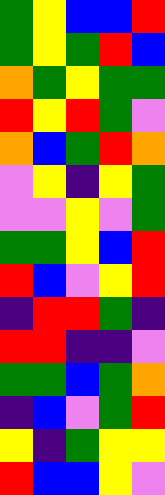[["green", "yellow", "blue", "blue", "red"], ["green", "yellow", "green", "red", "blue"], ["orange", "green", "yellow", "green", "green"], ["red", "yellow", "red", "green", "violet"], ["orange", "blue", "green", "red", "orange"], ["violet", "yellow", "indigo", "yellow", "green"], ["violet", "violet", "yellow", "violet", "green"], ["green", "green", "yellow", "blue", "red"], ["red", "blue", "violet", "yellow", "red"], ["indigo", "red", "red", "green", "indigo"], ["red", "red", "indigo", "indigo", "violet"], ["green", "green", "blue", "green", "orange"], ["indigo", "blue", "violet", "green", "red"], ["yellow", "indigo", "green", "yellow", "yellow"], ["red", "blue", "blue", "yellow", "violet"]]